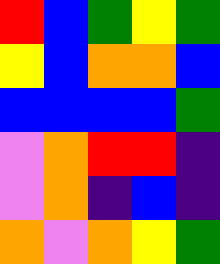[["red", "blue", "green", "yellow", "green"], ["yellow", "blue", "orange", "orange", "blue"], ["blue", "blue", "blue", "blue", "green"], ["violet", "orange", "red", "red", "indigo"], ["violet", "orange", "indigo", "blue", "indigo"], ["orange", "violet", "orange", "yellow", "green"]]